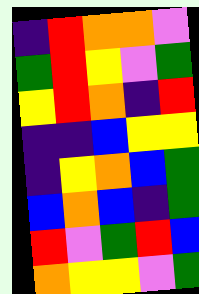[["indigo", "red", "orange", "orange", "violet"], ["green", "red", "yellow", "violet", "green"], ["yellow", "red", "orange", "indigo", "red"], ["indigo", "indigo", "blue", "yellow", "yellow"], ["indigo", "yellow", "orange", "blue", "green"], ["blue", "orange", "blue", "indigo", "green"], ["red", "violet", "green", "red", "blue"], ["orange", "yellow", "yellow", "violet", "green"]]